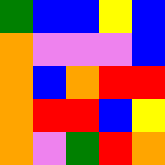[["green", "blue", "blue", "yellow", "blue"], ["orange", "violet", "violet", "violet", "blue"], ["orange", "blue", "orange", "red", "red"], ["orange", "red", "red", "blue", "yellow"], ["orange", "violet", "green", "red", "orange"]]